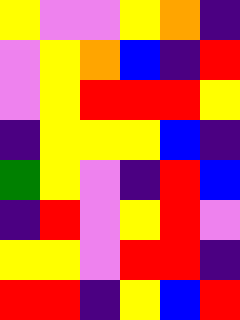[["yellow", "violet", "violet", "yellow", "orange", "indigo"], ["violet", "yellow", "orange", "blue", "indigo", "red"], ["violet", "yellow", "red", "red", "red", "yellow"], ["indigo", "yellow", "yellow", "yellow", "blue", "indigo"], ["green", "yellow", "violet", "indigo", "red", "blue"], ["indigo", "red", "violet", "yellow", "red", "violet"], ["yellow", "yellow", "violet", "red", "red", "indigo"], ["red", "red", "indigo", "yellow", "blue", "red"]]